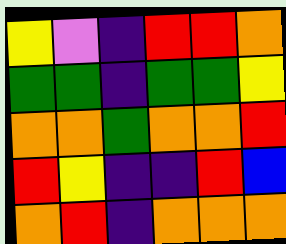[["yellow", "violet", "indigo", "red", "red", "orange"], ["green", "green", "indigo", "green", "green", "yellow"], ["orange", "orange", "green", "orange", "orange", "red"], ["red", "yellow", "indigo", "indigo", "red", "blue"], ["orange", "red", "indigo", "orange", "orange", "orange"]]